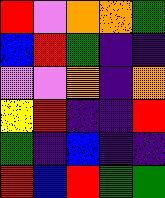[["red", "violet", "orange", "orange", "green"], ["blue", "red", "green", "indigo", "indigo"], ["violet", "violet", "orange", "indigo", "orange"], ["yellow", "red", "indigo", "indigo", "red"], ["green", "indigo", "blue", "indigo", "indigo"], ["red", "blue", "red", "green", "green"]]